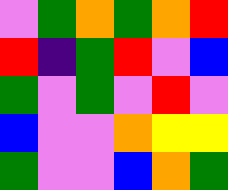[["violet", "green", "orange", "green", "orange", "red"], ["red", "indigo", "green", "red", "violet", "blue"], ["green", "violet", "green", "violet", "red", "violet"], ["blue", "violet", "violet", "orange", "yellow", "yellow"], ["green", "violet", "violet", "blue", "orange", "green"]]